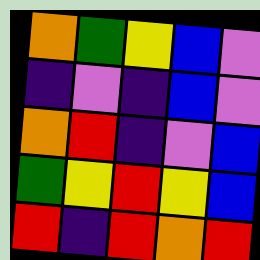[["orange", "green", "yellow", "blue", "violet"], ["indigo", "violet", "indigo", "blue", "violet"], ["orange", "red", "indigo", "violet", "blue"], ["green", "yellow", "red", "yellow", "blue"], ["red", "indigo", "red", "orange", "red"]]